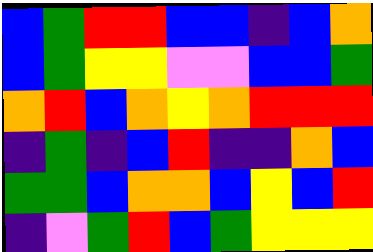[["blue", "green", "red", "red", "blue", "blue", "indigo", "blue", "orange"], ["blue", "green", "yellow", "yellow", "violet", "violet", "blue", "blue", "green"], ["orange", "red", "blue", "orange", "yellow", "orange", "red", "red", "red"], ["indigo", "green", "indigo", "blue", "red", "indigo", "indigo", "orange", "blue"], ["green", "green", "blue", "orange", "orange", "blue", "yellow", "blue", "red"], ["indigo", "violet", "green", "red", "blue", "green", "yellow", "yellow", "yellow"]]